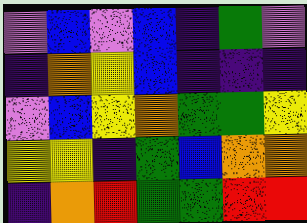[["violet", "blue", "violet", "blue", "indigo", "green", "violet"], ["indigo", "orange", "yellow", "blue", "indigo", "indigo", "indigo"], ["violet", "blue", "yellow", "orange", "green", "green", "yellow"], ["yellow", "yellow", "indigo", "green", "blue", "orange", "orange"], ["indigo", "orange", "red", "green", "green", "red", "red"]]